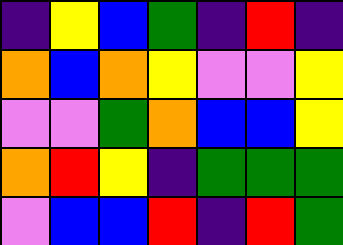[["indigo", "yellow", "blue", "green", "indigo", "red", "indigo"], ["orange", "blue", "orange", "yellow", "violet", "violet", "yellow"], ["violet", "violet", "green", "orange", "blue", "blue", "yellow"], ["orange", "red", "yellow", "indigo", "green", "green", "green"], ["violet", "blue", "blue", "red", "indigo", "red", "green"]]